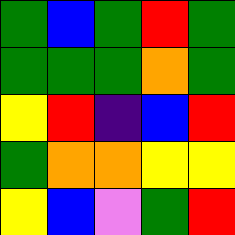[["green", "blue", "green", "red", "green"], ["green", "green", "green", "orange", "green"], ["yellow", "red", "indigo", "blue", "red"], ["green", "orange", "orange", "yellow", "yellow"], ["yellow", "blue", "violet", "green", "red"]]